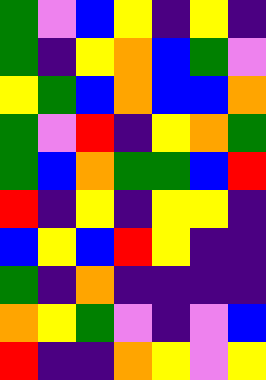[["green", "violet", "blue", "yellow", "indigo", "yellow", "indigo"], ["green", "indigo", "yellow", "orange", "blue", "green", "violet"], ["yellow", "green", "blue", "orange", "blue", "blue", "orange"], ["green", "violet", "red", "indigo", "yellow", "orange", "green"], ["green", "blue", "orange", "green", "green", "blue", "red"], ["red", "indigo", "yellow", "indigo", "yellow", "yellow", "indigo"], ["blue", "yellow", "blue", "red", "yellow", "indigo", "indigo"], ["green", "indigo", "orange", "indigo", "indigo", "indigo", "indigo"], ["orange", "yellow", "green", "violet", "indigo", "violet", "blue"], ["red", "indigo", "indigo", "orange", "yellow", "violet", "yellow"]]